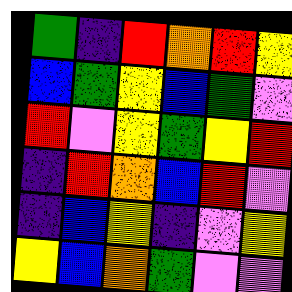[["green", "indigo", "red", "orange", "red", "yellow"], ["blue", "green", "yellow", "blue", "green", "violet"], ["red", "violet", "yellow", "green", "yellow", "red"], ["indigo", "red", "orange", "blue", "red", "violet"], ["indigo", "blue", "yellow", "indigo", "violet", "yellow"], ["yellow", "blue", "orange", "green", "violet", "violet"]]